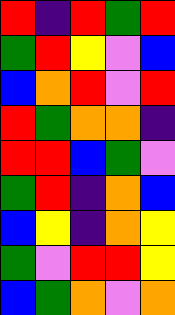[["red", "indigo", "red", "green", "red"], ["green", "red", "yellow", "violet", "blue"], ["blue", "orange", "red", "violet", "red"], ["red", "green", "orange", "orange", "indigo"], ["red", "red", "blue", "green", "violet"], ["green", "red", "indigo", "orange", "blue"], ["blue", "yellow", "indigo", "orange", "yellow"], ["green", "violet", "red", "red", "yellow"], ["blue", "green", "orange", "violet", "orange"]]